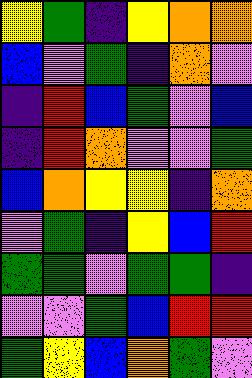[["yellow", "green", "indigo", "yellow", "orange", "orange"], ["blue", "violet", "green", "indigo", "orange", "violet"], ["indigo", "red", "blue", "green", "violet", "blue"], ["indigo", "red", "orange", "violet", "violet", "green"], ["blue", "orange", "yellow", "yellow", "indigo", "orange"], ["violet", "green", "indigo", "yellow", "blue", "red"], ["green", "green", "violet", "green", "green", "indigo"], ["violet", "violet", "green", "blue", "red", "red"], ["green", "yellow", "blue", "orange", "green", "violet"]]